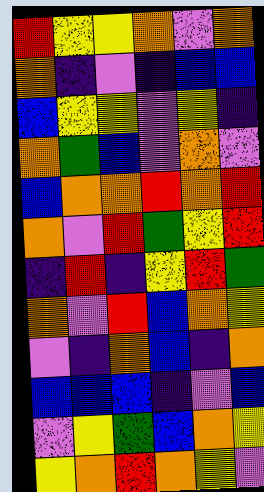[["red", "yellow", "yellow", "orange", "violet", "orange"], ["orange", "indigo", "violet", "indigo", "blue", "blue"], ["blue", "yellow", "yellow", "violet", "yellow", "indigo"], ["orange", "green", "blue", "violet", "orange", "violet"], ["blue", "orange", "orange", "red", "orange", "red"], ["orange", "violet", "red", "green", "yellow", "red"], ["indigo", "red", "indigo", "yellow", "red", "green"], ["orange", "violet", "red", "blue", "orange", "yellow"], ["violet", "indigo", "orange", "blue", "indigo", "orange"], ["blue", "blue", "blue", "indigo", "violet", "blue"], ["violet", "yellow", "green", "blue", "orange", "yellow"], ["yellow", "orange", "red", "orange", "yellow", "violet"]]